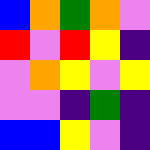[["blue", "orange", "green", "orange", "violet"], ["red", "violet", "red", "yellow", "indigo"], ["violet", "orange", "yellow", "violet", "yellow"], ["violet", "violet", "indigo", "green", "indigo"], ["blue", "blue", "yellow", "violet", "indigo"]]